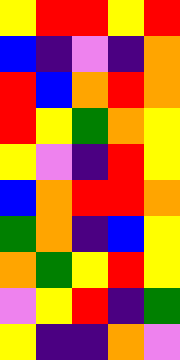[["yellow", "red", "red", "yellow", "red"], ["blue", "indigo", "violet", "indigo", "orange"], ["red", "blue", "orange", "red", "orange"], ["red", "yellow", "green", "orange", "yellow"], ["yellow", "violet", "indigo", "red", "yellow"], ["blue", "orange", "red", "red", "orange"], ["green", "orange", "indigo", "blue", "yellow"], ["orange", "green", "yellow", "red", "yellow"], ["violet", "yellow", "red", "indigo", "green"], ["yellow", "indigo", "indigo", "orange", "violet"]]